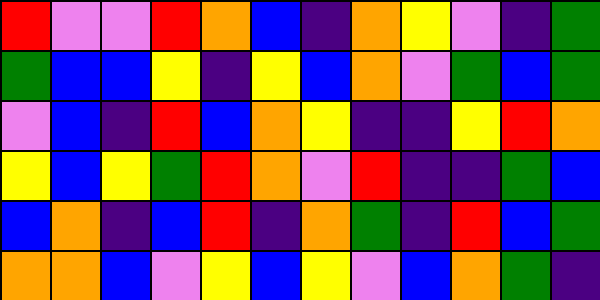[["red", "violet", "violet", "red", "orange", "blue", "indigo", "orange", "yellow", "violet", "indigo", "green"], ["green", "blue", "blue", "yellow", "indigo", "yellow", "blue", "orange", "violet", "green", "blue", "green"], ["violet", "blue", "indigo", "red", "blue", "orange", "yellow", "indigo", "indigo", "yellow", "red", "orange"], ["yellow", "blue", "yellow", "green", "red", "orange", "violet", "red", "indigo", "indigo", "green", "blue"], ["blue", "orange", "indigo", "blue", "red", "indigo", "orange", "green", "indigo", "red", "blue", "green"], ["orange", "orange", "blue", "violet", "yellow", "blue", "yellow", "violet", "blue", "orange", "green", "indigo"]]